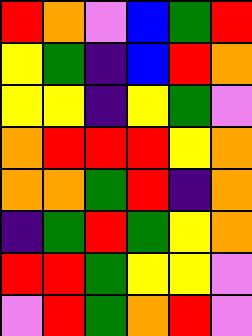[["red", "orange", "violet", "blue", "green", "red"], ["yellow", "green", "indigo", "blue", "red", "orange"], ["yellow", "yellow", "indigo", "yellow", "green", "violet"], ["orange", "red", "red", "red", "yellow", "orange"], ["orange", "orange", "green", "red", "indigo", "orange"], ["indigo", "green", "red", "green", "yellow", "orange"], ["red", "red", "green", "yellow", "yellow", "violet"], ["violet", "red", "green", "orange", "red", "violet"]]